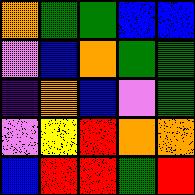[["orange", "green", "green", "blue", "blue"], ["violet", "blue", "orange", "green", "green"], ["indigo", "orange", "blue", "violet", "green"], ["violet", "yellow", "red", "orange", "orange"], ["blue", "red", "red", "green", "red"]]